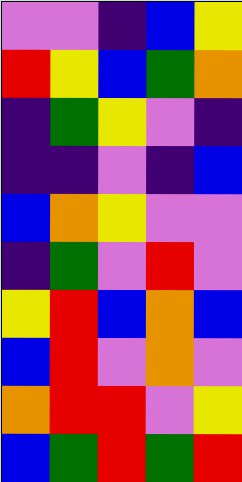[["violet", "violet", "indigo", "blue", "yellow"], ["red", "yellow", "blue", "green", "orange"], ["indigo", "green", "yellow", "violet", "indigo"], ["indigo", "indigo", "violet", "indigo", "blue"], ["blue", "orange", "yellow", "violet", "violet"], ["indigo", "green", "violet", "red", "violet"], ["yellow", "red", "blue", "orange", "blue"], ["blue", "red", "violet", "orange", "violet"], ["orange", "red", "red", "violet", "yellow"], ["blue", "green", "red", "green", "red"]]